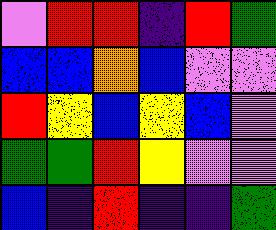[["violet", "red", "red", "indigo", "red", "green"], ["blue", "blue", "orange", "blue", "violet", "violet"], ["red", "yellow", "blue", "yellow", "blue", "violet"], ["green", "green", "red", "yellow", "violet", "violet"], ["blue", "indigo", "red", "indigo", "indigo", "green"]]